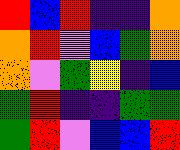[["red", "blue", "red", "indigo", "indigo", "orange"], ["orange", "red", "violet", "blue", "green", "orange"], ["orange", "violet", "green", "yellow", "indigo", "blue"], ["green", "red", "indigo", "indigo", "green", "green"], ["green", "red", "violet", "blue", "blue", "red"]]